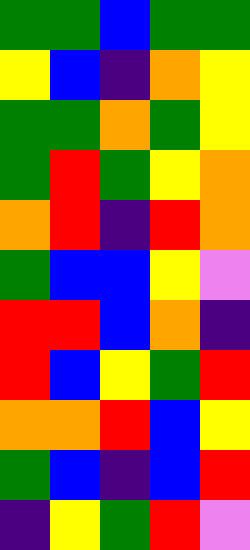[["green", "green", "blue", "green", "green"], ["yellow", "blue", "indigo", "orange", "yellow"], ["green", "green", "orange", "green", "yellow"], ["green", "red", "green", "yellow", "orange"], ["orange", "red", "indigo", "red", "orange"], ["green", "blue", "blue", "yellow", "violet"], ["red", "red", "blue", "orange", "indigo"], ["red", "blue", "yellow", "green", "red"], ["orange", "orange", "red", "blue", "yellow"], ["green", "blue", "indigo", "blue", "red"], ["indigo", "yellow", "green", "red", "violet"]]